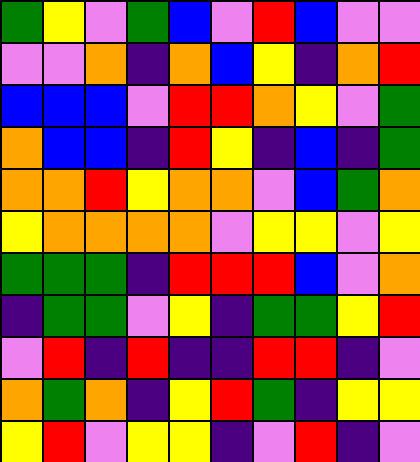[["green", "yellow", "violet", "green", "blue", "violet", "red", "blue", "violet", "violet"], ["violet", "violet", "orange", "indigo", "orange", "blue", "yellow", "indigo", "orange", "red"], ["blue", "blue", "blue", "violet", "red", "red", "orange", "yellow", "violet", "green"], ["orange", "blue", "blue", "indigo", "red", "yellow", "indigo", "blue", "indigo", "green"], ["orange", "orange", "red", "yellow", "orange", "orange", "violet", "blue", "green", "orange"], ["yellow", "orange", "orange", "orange", "orange", "violet", "yellow", "yellow", "violet", "yellow"], ["green", "green", "green", "indigo", "red", "red", "red", "blue", "violet", "orange"], ["indigo", "green", "green", "violet", "yellow", "indigo", "green", "green", "yellow", "red"], ["violet", "red", "indigo", "red", "indigo", "indigo", "red", "red", "indigo", "violet"], ["orange", "green", "orange", "indigo", "yellow", "red", "green", "indigo", "yellow", "yellow"], ["yellow", "red", "violet", "yellow", "yellow", "indigo", "violet", "red", "indigo", "violet"]]